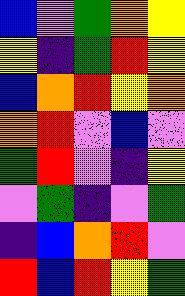[["blue", "violet", "green", "orange", "yellow"], ["yellow", "indigo", "green", "red", "yellow"], ["blue", "orange", "red", "yellow", "orange"], ["orange", "red", "violet", "blue", "violet"], ["green", "red", "violet", "indigo", "yellow"], ["violet", "green", "indigo", "violet", "green"], ["indigo", "blue", "orange", "red", "violet"], ["red", "blue", "red", "yellow", "green"]]